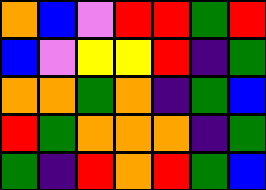[["orange", "blue", "violet", "red", "red", "green", "red"], ["blue", "violet", "yellow", "yellow", "red", "indigo", "green"], ["orange", "orange", "green", "orange", "indigo", "green", "blue"], ["red", "green", "orange", "orange", "orange", "indigo", "green"], ["green", "indigo", "red", "orange", "red", "green", "blue"]]